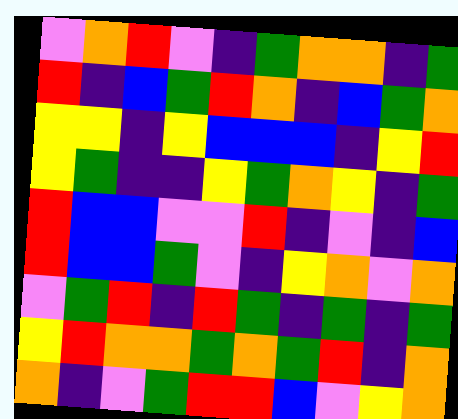[["violet", "orange", "red", "violet", "indigo", "green", "orange", "orange", "indigo", "green"], ["red", "indigo", "blue", "green", "red", "orange", "indigo", "blue", "green", "orange"], ["yellow", "yellow", "indigo", "yellow", "blue", "blue", "blue", "indigo", "yellow", "red"], ["yellow", "green", "indigo", "indigo", "yellow", "green", "orange", "yellow", "indigo", "green"], ["red", "blue", "blue", "violet", "violet", "red", "indigo", "violet", "indigo", "blue"], ["red", "blue", "blue", "green", "violet", "indigo", "yellow", "orange", "violet", "orange"], ["violet", "green", "red", "indigo", "red", "green", "indigo", "green", "indigo", "green"], ["yellow", "red", "orange", "orange", "green", "orange", "green", "red", "indigo", "orange"], ["orange", "indigo", "violet", "green", "red", "red", "blue", "violet", "yellow", "orange"]]